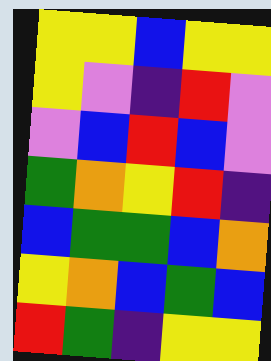[["yellow", "yellow", "blue", "yellow", "yellow"], ["yellow", "violet", "indigo", "red", "violet"], ["violet", "blue", "red", "blue", "violet"], ["green", "orange", "yellow", "red", "indigo"], ["blue", "green", "green", "blue", "orange"], ["yellow", "orange", "blue", "green", "blue"], ["red", "green", "indigo", "yellow", "yellow"]]